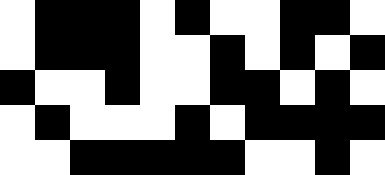[["white", "black", "black", "black", "white", "black", "white", "white", "black", "black", "white"], ["white", "black", "black", "black", "white", "white", "black", "white", "black", "white", "black"], ["black", "white", "white", "black", "white", "white", "black", "black", "white", "black", "white"], ["white", "black", "white", "white", "white", "black", "white", "black", "black", "black", "black"], ["white", "white", "black", "black", "black", "black", "black", "white", "white", "black", "white"]]